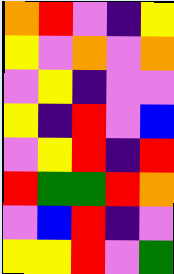[["orange", "red", "violet", "indigo", "yellow"], ["yellow", "violet", "orange", "violet", "orange"], ["violet", "yellow", "indigo", "violet", "violet"], ["yellow", "indigo", "red", "violet", "blue"], ["violet", "yellow", "red", "indigo", "red"], ["red", "green", "green", "red", "orange"], ["violet", "blue", "red", "indigo", "violet"], ["yellow", "yellow", "red", "violet", "green"]]